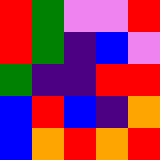[["red", "green", "violet", "violet", "red"], ["red", "green", "indigo", "blue", "violet"], ["green", "indigo", "indigo", "red", "red"], ["blue", "red", "blue", "indigo", "orange"], ["blue", "orange", "red", "orange", "red"]]